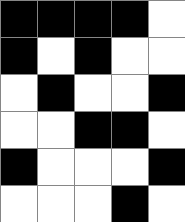[["black", "black", "black", "black", "white"], ["black", "white", "black", "white", "white"], ["white", "black", "white", "white", "black"], ["white", "white", "black", "black", "white"], ["black", "white", "white", "white", "black"], ["white", "white", "white", "black", "white"]]